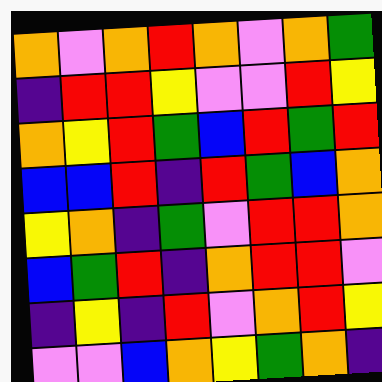[["orange", "violet", "orange", "red", "orange", "violet", "orange", "green"], ["indigo", "red", "red", "yellow", "violet", "violet", "red", "yellow"], ["orange", "yellow", "red", "green", "blue", "red", "green", "red"], ["blue", "blue", "red", "indigo", "red", "green", "blue", "orange"], ["yellow", "orange", "indigo", "green", "violet", "red", "red", "orange"], ["blue", "green", "red", "indigo", "orange", "red", "red", "violet"], ["indigo", "yellow", "indigo", "red", "violet", "orange", "red", "yellow"], ["violet", "violet", "blue", "orange", "yellow", "green", "orange", "indigo"]]